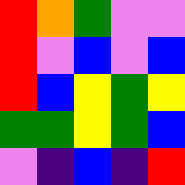[["red", "orange", "green", "violet", "violet"], ["red", "violet", "blue", "violet", "blue"], ["red", "blue", "yellow", "green", "yellow"], ["green", "green", "yellow", "green", "blue"], ["violet", "indigo", "blue", "indigo", "red"]]